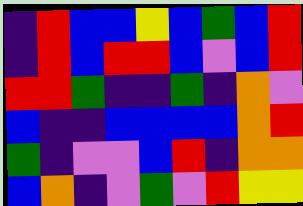[["indigo", "red", "blue", "blue", "yellow", "blue", "green", "blue", "red"], ["indigo", "red", "blue", "red", "red", "blue", "violet", "blue", "red"], ["red", "red", "green", "indigo", "indigo", "green", "indigo", "orange", "violet"], ["blue", "indigo", "indigo", "blue", "blue", "blue", "blue", "orange", "red"], ["green", "indigo", "violet", "violet", "blue", "red", "indigo", "orange", "orange"], ["blue", "orange", "indigo", "violet", "green", "violet", "red", "yellow", "yellow"]]